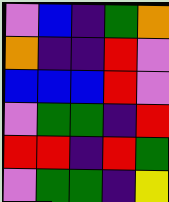[["violet", "blue", "indigo", "green", "orange"], ["orange", "indigo", "indigo", "red", "violet"], ["blue", "blue", "blue", "red", "violet"], ["violet", "green", "green", "indigo", "red"], ["red", "red", "indigo", "red", "green"], ["violet", "green", "green", "indigo", "yellow"]]